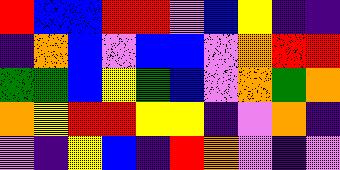[["red", "blue", "blue", "red", "red", "violet", "blue", "yellow", "indigo", "indigo"], ["indigo", "orange", "blue", "violet", "blue", "blue", "violet", "orange", "red", "red"], ["green", "green", "blue", "yellow", "green", "blue", "violet", "orange", "green", "orange"], ["orange", "yellow", "red", "red", "yellow", "yellow", "indigo", "violet", "orange", "indigo"], ["violet", "indigo", "yellow", "blue", "indigo", "red", "orange", "violet", "indigo", "violet"]]